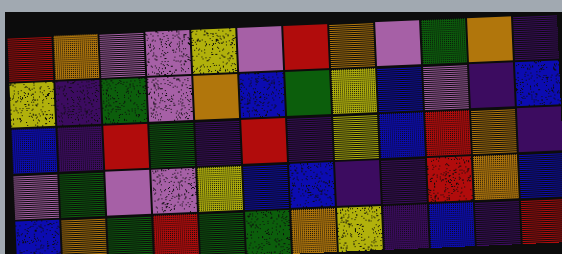[["red", "orange", "violet", "violet", "yellow", "violet", "red", "orange", "violet", "green", "orange", "indigo"], ["yellow", "indigo", "green", "violet", "orange", "blue", "green", "yellow", "blue", "violet", "indigo", "blue"], ["blue", "indigo", "red", "green", "indigo", "red", "indigo", "yellow", "blue", "red", "orange", "indigo"], ["violet", "green", "violet", "violet", "yellow", "blue", "blue", "indigo", "indigo", "red", "orange", "blue"], ["blue", "orange", "green", "red", "green", "green", "orange", "yellow", "indigo", "blue", "indigo", "red"]]